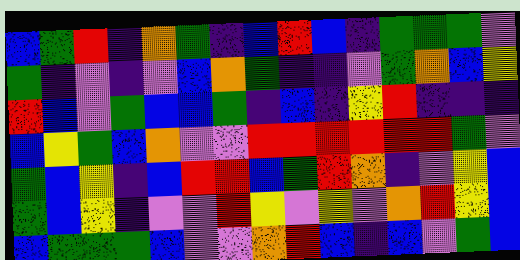[["blue", "green", "red", "indigo", "orange", "green", "indigo", "blue", "red", "blue", "indigo", "green", "green", "green", "violet"], ["green", "indigo", "violet", "indigo", "violet", "blue", "orange", "green", "indigo", "indigo", "violet", "green", "orange", "blue", "yellow"], ["red", "blue", "violet", "green", "blue", "blue", "green", "indigo", "blue", "indigo", "yellow", "red", "indigo", "indigo", "indigo"], ["blue", "yellow", "green", "blue", "orange", "violet", "violet", "red", "red", "red", "red", "red", "red", "green", "violet"], ["green", "blue", "yellow", "indigo", "blue", "red", "red", "blue", "green", "red", "orange", "indigo", "violet", "yellow", "blue"], ["green", "blue", "yellow", "indigo", "violet", "violet", "red", "yellow", "violet", "yellow", "violet", "orange", "red", "yellow", "blue"], ["blue", "green", "green", "green", "blue", "violet", "violet", "orange", "red", "blue", "indigo", "blue", "violet", "green", "blue"]]